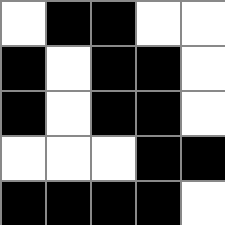[["white", "black", "black", "white", "white"], ["black", "white", "black", "black", "white"], ["black", "white", "black", "black", "white"], ["white", "white", "white", "black", "black"], ["black", "black", "black", "black", "white"]]